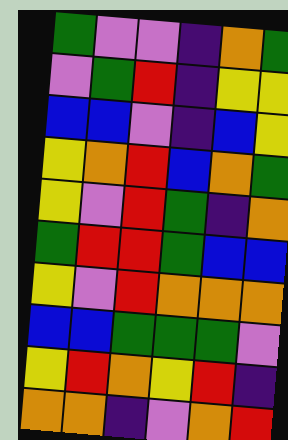[["green", "violet", "violet", "indigo", "orange", "green"], ["violet", "green", "red", "indigo", "yellow", "yellow"], ["blue", "blue", "violet", "indigo", "blue", "yellow"], ["yellow", "orange", "red", "blue", "orange", "green"], ["yellow", "violet", "red", "green", "indigo", "orange"], ["green", "red", "red", "green", "blue", "blue"], ["yellow", "violet", "red", "orange", "orange", "orange"], ["blue", "blue", "green", "green", "green", "violet"], ["yellow", "red", "orange", "yellow", "red", "indigo"], ["orange", "orange", "indigo", "violet", "orange", "red"]]